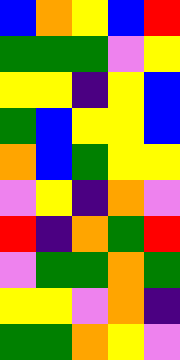[["blue", "orange", "yellow", "blue", "red"], ["green", "green", "green", "violet", "yellow"], ["yellow", "yellow", "indigo", "yellow", "blue"], ["green", "blue", "yellow", "yellow", "blue"], ["orange", "blue", "green", "yellow", "yellow"], ["violet", "yellow", "indigo", "orange", "violet"], ["red", "indigo", "orange", "green", "red"], ["violet", "green", "green", "orange", "green"], ["yellow", "yellow", "violet", "orange", "indigo"], ["green", "green", "orange", "yellow", "violet"]]